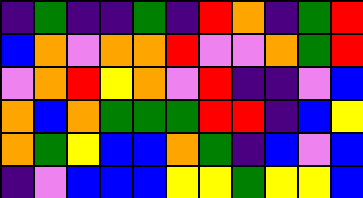[["indigo", "green", "indigo", "indigo", "green", "indigo", "red", "orange", "indigo", "green", "red"], ["blue", "orange", "violet", "orange", "orange", "red", "violet", "violet", "orange", "green", "red"], ["violet", "orange", "red", "yellow", "orange", "violet", "red", "indigo", "indigo", "violet", "blue"], ["orange", "blue", "orange", "green", "green", "green", "red", "red", "indigo", "blue", "yellow"], ["orange", "green", "yellow", "blue", "blue", "orange", "green", "indigo", "blue", "violet", "blue"], ["indigo", "violet", "blue", "blue", "blue", "yellow", "yellow", "green", "yellow", "yellow", "blue"]]